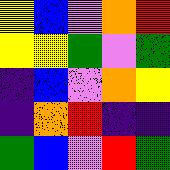[["yellow", "blue", "violet", "orange", "red"], ["yellow", "yellow", "green", "violet", "green"], ["indigo", "blue", "violet", "orange", "yellow"], ["indigo", "orange", "red", "indigo", "indigo"], ["green", "blue", "violet", "red", "green"]]